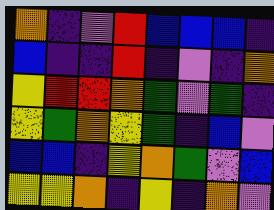[["orange", "indigo", "violet", "red", "blue", "blue", "blue", "indigo"], ["blue", "indigo", "indigo", "red", "indigo", "violet", "indigo", "orange"], ["yellow", "red", "red", "orange", "green", "violet", "green", "indigo"], ["yellow", "green", "orange", "yellow", "green", "indigo", "blue", "violet"], ["blue", "blue", "indigo", "yellow", "orange", "green", "violet", "blue"], ["yellow", "yellow", "orange", "indigo", "yellow", "indigo", "orange", "violet"]]